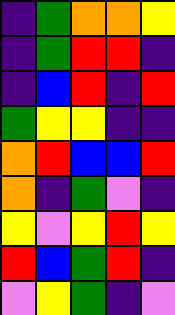[["indigo", "green", "orange", "orange", "yellow"], ["indigo", "green", "red", "red", "indigo"], ["indigo", "blue", "red", "indigo", "red"], ["green", "yellow", "yellow", "indigo", "indigo"], ["orange", "red", "blue", "blue", "red"], ["orange", "indigo", "green", "violet", "indigo"], ["yellow", "violet", "yellow", "red", "yellow"], ["red", "blue", "green", "red", "indigo"], ["violet", "yellow", "green", "indigo", "violet"]]